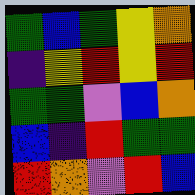[["green", "blue", "green", "yellow", "orange"], ["indigo", "yellow", "red", "yellow", "red"], ["green", "green", "violet", "blue", "orange"], ["blue", "indigo", "red", "green", "green"], ["red", "orange", "violet", "red", "blue"]]